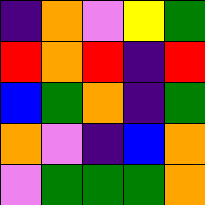[["indigo", "orange", "violet", "yellow", "green"], ["red", "orange", "red", "indigo", "red"], ["blue", "green", "orange", "indigo", "green"], ["orange", "violet", "indigo", "blue", "orange"], ["violet", "green", "green", "green", "orange"]]